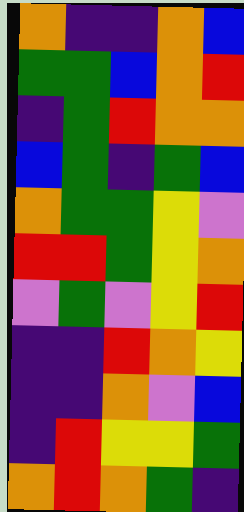[["orange", "indigo", "indigo", "orange", "blue"], ["green", "green", "blue", "orange", "red"], ["indigo", "green", "red", "orange", "orange"], ["blue", "green", "indigo", "green", "blue"], ["orange", "green", "green", "yellow", "violet"], ["red", "red", "green", "yellow", "orange"], ["violet", "green", "violet", "yellow", "red"], ["indigo", "indigo", "red", "orange", "yellow"], ["indigo", "indigo", "orange", "violet", "blue"], ["indigo", "red", "yellow", "yellow", "green"], ["orange", "red", "orange", "green", "indigo"]]